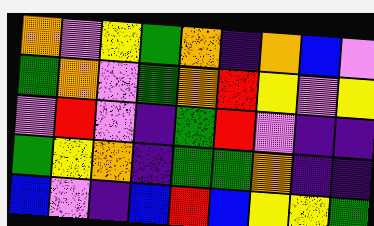[["orange", "violet", "yellow", "green", "orange", "indigo", "orange", "blue", "violet"], ["green", "orange", "violet", "green", "orange", "red", "yellow", "violet", "yellow"], ["violet", "red", "violet", "indigo", "green", "red", "violet", "indigo", "indigo"], ["green", "yellow", "orange", "indigo", "green", "green", "orange", "indigo", "indigo"], ["blue", "violet", "indigo", "blue", "red", "blue", "yellow", "yellow", "green"]]